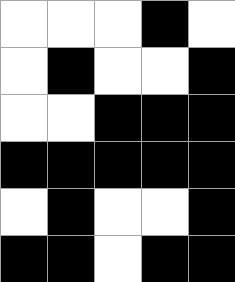[["white", "white", "white", "black", "white"], ["white", "black", "white", "white", "black"], ["white", "white", "black", "black", "black"], ["black", "black", "black", "black", "black"], ["white", "black", "white", "white", "black"], ["black", "black", "white", "black", "black"]]